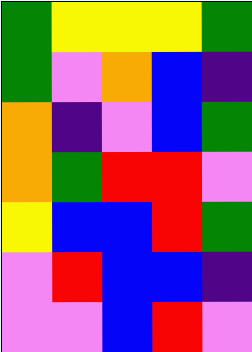[["green", "yellow", "yellow", "yellow", "green"], ["green", "violet", "orange", "blue", "indigo"], ["orange", "indigo", "violet", "blue", "green"], ["orange", "green", "red", "red", "violet"], ["yellow", "blue", "blue", "red", "green"], ["violet", "red", "blue", "blue", "indigo"], ["violet", "violet", "blue", "red", "violet"]]